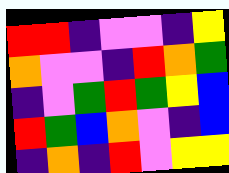[["red", "red", "indigo", "violet", "violet", "indigo", "yellow"], ["orange", "violet", "violet", "indigo", "red", "orange", "green"], ["indigo", "violet", "green", "red", "green", "yellow", "blue"], ["red", "green", "blue", "orange", "violet", "indigo", "blue"], ["indigo", "orange", "indigo", "red", "violet", "yellow", "yellow"]]